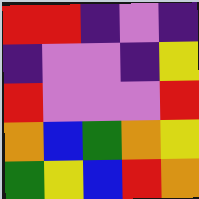[["red", "red", "indigo", "violet", "indigo"], ["indigo", "violet", "violet", "indigo", "yellow"], ["red", "violet", "violet", "violet", "red"], ["orange", "blue", "green", "orange", "yellow"], ["green", "yellow", "blue", "red", "orange"]]